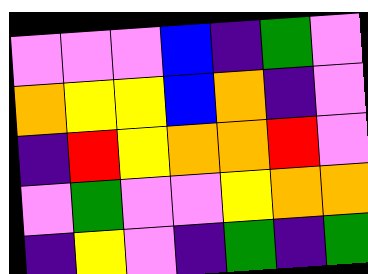[["violet", "violet", "violet", "blue", "indigo", "green", "violet"], ["orange", "yellow", "yellow", "blue", "orange", "indigo", "violet"], ["indigo", "red", "yellow", "orange", "orange", "red", "violet"], ["violet", "green", "violet", "violet", "yellow", "orange", "orange"], ["indigo", "yellow", "violet", "indigo", "green", "indigo", "green"]]